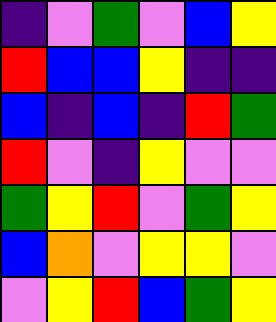[["indigo", "violet", "green", "violet", "blue", "yellow"], ["red", "blue", "blue", "yellow", "indigo", "indigo"], ["blue", "indigo", "blue", "indigo", "red", "green"], ["red", "violet", "indigo", "yellow", "violet", "violet"], ["green", "yellow", "red", "violet", "green", "yellow"], ["blue", "orange", "violet", "yellow", "yellow", "violet"], ["violet", "yellow", "red", "blue", "green", "yellow"]]